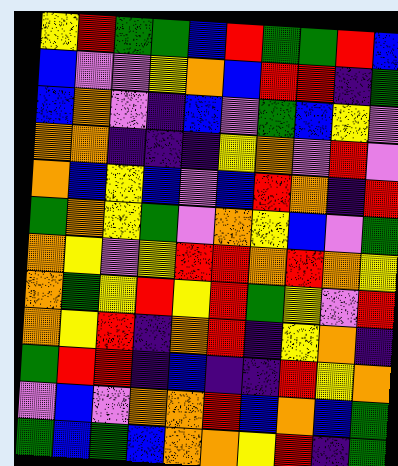[["yellow", "red", "green", "green", "blue", "red", "green", "green", "red", "blue"], ["blue", "violet", "violet", "yellow", "orange", "blue", "red", "red", "indigo", "green"], ["blue", "orange", "violet", "indigo", "blue", "violet", "green", "blue", "yellow", "violet"], ["orange", "orange", "indigo", "indigo", "indigo", "yellow", "orange", "violet", "red", "violet"], ["orange", "blue", "yellow", "blue", "violet", "blue", "red", "orange", "indigo", "red"], ["green", "orange", "yellow", "green", "violet", "orange", "yellow", "blue", "violet", "green"], ["orange", "yellow", "violet", "yellow", "red", "red", "orange", "red", "orange", "yellow"], ["orange", "green", "yellow", "red", "yellow", "red", "green", "yellow", "violet", "red"], ["orange", "yellow", "red", "indigo", "orange", "red", "indigo", "yellow", "orange", "indigo"], ["green", "red", "red", "indigo", "blue", "indigo", "indigo", "red", "yellow", "orange"], ["violet", "blue", "violet", "orange", "orange", "red", "blue", "orange", "blue", "green"], ["green", "blue", "green", "blue", "orange", "orange", "yellow", "red", "indigo", "green"]]